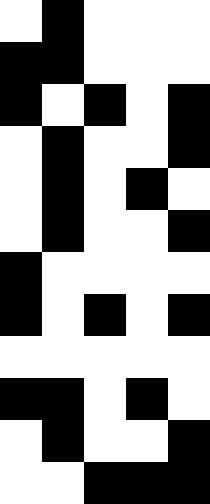[["white", "black", "white", "white", "white"], ["black", "black", "white", "white", "white"], ["black", "white", "black", "white", "black"], ["white", "black", "white", "white", "black"], ["white", "black", "white", "black", "white"], ["white", "black", "white", "white", "black"], ["black", "white", "white", "white", "white"], ["black", "white", "black", "white", "black"], ["white", "white", "white", "white", "white"], ["black", "black", "white", "black", "white"], ["white", "black", "white", "white", "black"], ["white", "white", "black", "black", "black"]]